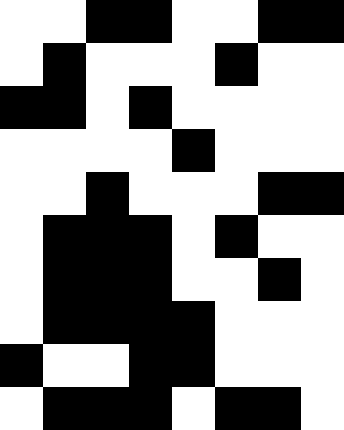[["white", "white", "black", "black", "white", "white", "black", "black"], ["white", "black", "white", "white", "white", "black", "white", "white"], ["black", "black", "white", "black", "white", "white", "white", "white"], ["white", "white", "white", "white", "black", "white", "white", "white"], ["white", "white", "black", "white", "white", "white", "black", "black"], ["white", "black", "black", "black", "white", "black", "white", "white"], ["white", "black", "black", "black", "white", "white", "black", "white"], ["white", "black", "black", "black", "black", "white", "white", "white"], ["black", "white", "white", "black", "black", "white", "white", "white"], ["white", "black", "black", "black", "white", "black", "black", "white"]]